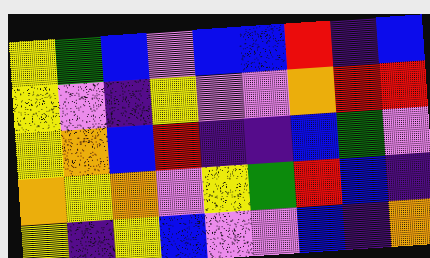[["yellow", "green", "blue", "violet", "blue", "blue", "red", "indigo", "blue"], ["yellow", "violet", "indigo", "yellow", "violet", "violet", "orange", "red", "red"], ["yellow", "orange", "blue", "red", "indigo", "indigo", "blue", "green", "violet"], ["orange", "yellow", "orange", "violet", "yellow", "green", "red", "blue", "indigo"], ["yellow", "indigo", "yellow", "blue", "violet", "violet", "blue", "indigo", "orange"]]